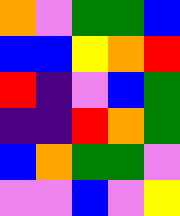[["orange", "violet", "green", "green", "blue"], ["blue", "blue", "yellow", "orange", "red"], ["red", "indigo", "violet", "blue", "green"], ["indigo", "indigo", "red", "orange", "green"], ["blue", "orange", "green", "green", "violet"], ["violet", "violet", "blue", "violet", "yellow"]]